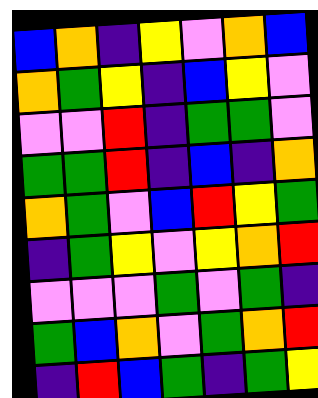[["blue", "orange", "indigo", "yellow", "violet", "orange", "blue"], ["orange", "green", "yellow", "indigo", "blue", "yellow", "violet"], ["violet", "violet", "red", "indigo", "green", "green", "violet"], ["green", "green", "red", "indigo", "blue", "indigo", "orange"], ["orange", "green", "violet", "blue", "red", "yellow", "green"], ["indigo", "green", "yellow", "violet", "yellow", "orange", "red"], ["violet", "violet", "violet", "green", "violet", "green", "indigo"], ["green", "blue", "orange", "violet", "green", "orange", "red"], ["indigo", "red", "blue", "green", "indigo", "green", "yellow"]]